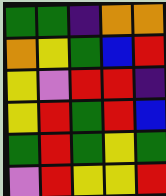[["green", "green", "indigo", "orange", "orange"], ["orange", "yellow", "green", "blue", "red"], ["yellow", "violet", "red", "red", "indigo"], ["yellow", "red", "green", "red", "blue"], ["green", "red", "green", "yellow", "green"], ["violet", "red", "yellow", "yellow", "red"]]